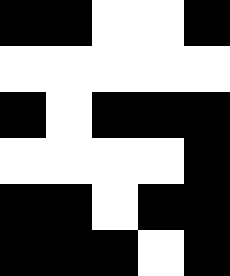[["black", "black", "white", "white", "black"], ["white", "white", "white", "white", "white"], ["black", "white", "black", "black", "black"], ["white", "white", "white", "white", "black"], ["black", "black", "white", "black", "black"], ["black", "black", "black", "white", "black"]]